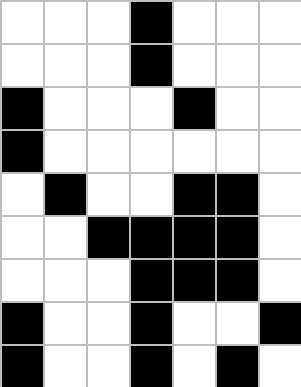[["white", "white", "white", "black", "white", "white", "white"], ["white", "white", "white", "black", "white", "white", "white"], ["black", "white", "white", "white", "black", "white", "white"], ["black", "white", "white", "white", "white", "white", "white"], ["white", "black", "white", "white", "black", "black", "white"], ["white", "white", "black", "black", "black", "black", "white"], ["white", "white", "white", "black", "black", "black", "white"], ["black", "white", "white", "black", "white", "white", "black"], ["black", "white", "white", "black", "white", "black", "white"]]